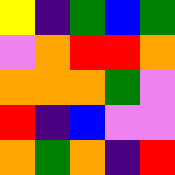[["yellow", "indigo", "green", "blue", "green"], ["violet", "orange", "red", "red", "orange"], ["orange", "orange", "orange", "green", "violet"], ["red", "indigo", "blue", "violet", "violet"], ["orange", "green", "orange", "indigo", "red"]]